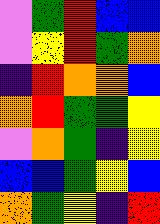[["violet", "green", "red", "blue", "blue"], ["violet", "yellow", "red", "green", "orange"], ["indigo", "red", "orange", "orange", "blue"], ["orange", "red", "green", "green", "yellow"], ["violet", "orange", "green", "indigo", "yellow"], ["blue", "blue", "green", "yellow", "blue"], ["orange", "green", "yellow", "indigo", "red"]]